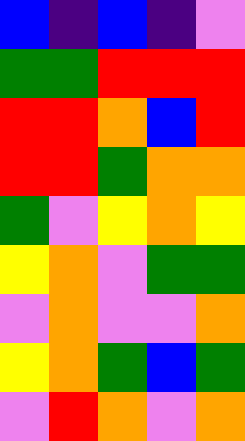[["blue", "indigo", "blue", "indigo", "violet"], ["green", "green", "red", "red", "red"], ["red", "red", "orange", "blue", "red"], ["red", "red", "green", "orange", "orange"], ["green", "violet", "yellow", "orange", "yellow"], ["yellow", "orange", "violet", "green", "green"], ["violet", "orange", "violet", "violet", "orange"], ["yellow", "orange", "green", "blue", "green"], ["violet", "red", "orange", "violet", "orange"]]